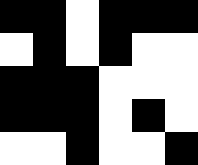[["black", "black", "white", "black", "black", "black"], ["white", "black", "white", "black", "white", "white"], ["black", "black", "black", "white", "white", "white"], ["black", "black", "black", "white", "black", "white"], ["white", "white", "black", "white", "white", "black"]]